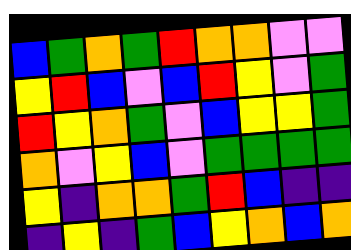[["blue", "green", "orange", "green", "red", "orange", "orange", "violet", "violet"], ["yellow", "red", "blue", "violet", "blue", "red", "yellow", "violet", "green"], ["red", "yellow", "orange", "green", "violet", "blue", "yellow", "yellow", "green"], ["orange", "violet", "yellow", "blue", "violet", "green", "green", "green", "green"], ["yellow", "indigo", "orange", "orange", "green", "red", "blue", "indigo", "indigo"], ["indigo", "yellow", "indigo", "green", "blue", "yellow", "orange", "blue", "orange"]]